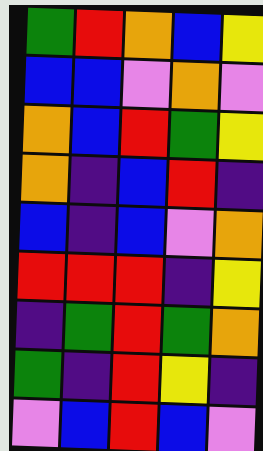[["green", "red", "orange", "blue", "yellow"], ["blue", "blue", "violet", "orange", "violet"], ["orange", "blue", "red", "green", "yellow"], ["orange", "indigo", "blue", "red", "indigo"], ["blue", "indigo", "blue", "violet", "orange"], ["red", "red", "red", "indigo", "yellow"], ["indigo", "green", "red", "green", "orange"], ["green", "indigo", "red", "yellow", "indigo"], ["violet", "blue", "red", "blue", "violet"]]